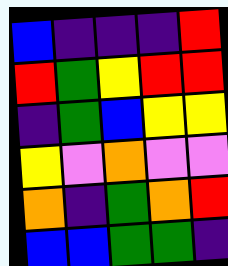[["blue", "indigo", "indigo", "indigo", "red"], ["red", "green", "yellow", "red", "red"], ["indigo", "green", "blue", "yellow", "yellow"], ["yellow", "violet", "orange", "violet", "violet"], ["orange", "indigo", "green", "orange", "red"], ["blue", "blue", "green", "green", "indigo"]]